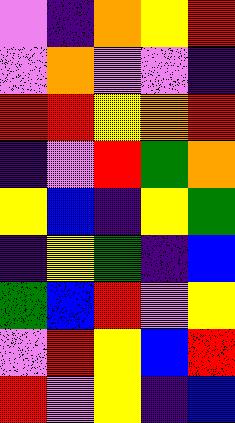[["violet", "indigo", "orange", "yellow", "red"], ["violet", "orange", "violet", "violet", "indigo"], ["red", "red", "yellow", "orange", "red"], ["indigo", "violet", "red", "green", "orange"], ["yellow", "blue", "indigo", "yellow", "green"], ["indigo", "yellow", "green", "indigo", "blue"], ["green", "blue", "red", "violet", "yellow"], ["violet", "red", "yellow", "blue", "red"], ["red", "violet", "yellow", "indigo", "blue"]]